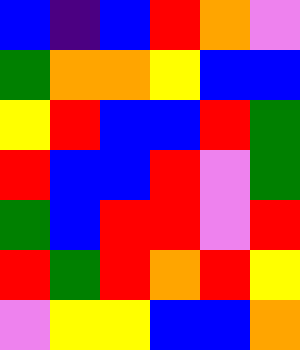[["blue", "indigo", "blue", "red", "orange", "violet"], ["green", "orange", "orange", "yellow", "blue", "blue"], ["yellow", "red", "blue", "blue", "red", "green"], ["red", "blue", "blue", "red", "violet", "green"], ["green", "blue", "red", "red", "violet", "red"], ["red", "green", "red", "orange", "red", "yellow"], ["violet", "yellow", "yellow", "blue", "blue", "orange"]]